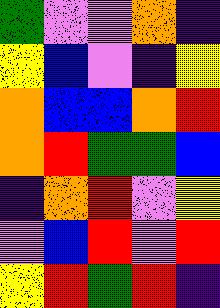[["green", "violet", "violet", "orange", "indigo"], ["yellow", "blue", "violet", "indigo", "yellow"], ["orange", "blue", "blue", "orange", "red"], ["orange", "red", "green", "green", "blue"], ["indigo", "orange", "red", "violet", "yellow"], ["violet", "blue", "red", "violet", "red"], ["yellow", "red", "green", "red", "indigo"]]